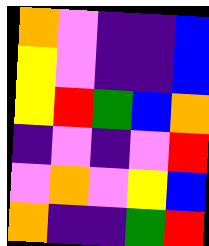[["orange", "violet", "indigo", "indigo", "blue"], ["yellow", "violet", "indigo", "indigo", "blue"], ["yellow", "red", "green", "blue", "orange"], ["indigo", "violet", "indigo", "violet", "red"], ["violet", "orange", "violet", "yellow", "blue"], ["orange", "indigo", "indigo", "green", "red"]]